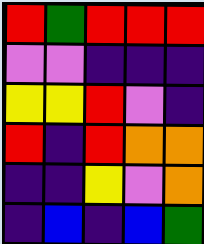[["red", "green", "red", "red", "red"], ["violet", "violet", "indigo", "indigo", "indigo"], ["yellow", "yellow", "red", "violet", "indigo"], ["red", "indigo", "red", "orange", "orange"], ["indigo", "indigo", "yellow", "violet", "orange"], ["indigo", "blue", "indigo", "blue", "green"]]